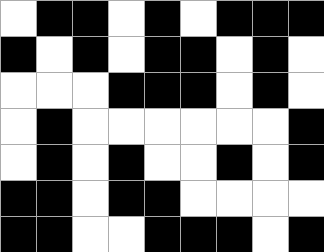[["white", "black", "black", "white", "black", "white", "black", "black", "black"], ["black", "white", "black", "white", "black", "black", "white", "black", "white"], ["white", "white", "white", "black", "black", "black", "white", "black", "white"], ["white", "black", "white", "white", "white", "white", "white", "white", "black"], ["white", "black", "white", "black", "white", "white", "black", "white", "black"], ["black", "black", "white", "black", "black", "white", "white", "white", "white"], ["black", "black", "white", "white", "black", "black", "black", "white", "black"]]